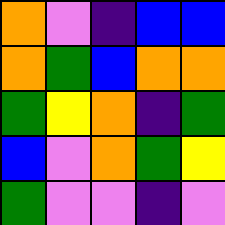[["orange", "violet", "indigo", "blue", "blue"], ["orange", "green", "blue", "orange", "orange"], ["green", "yellow", "orange", "indigo", "green"], ["blue", "violet", "orange", "green", "yellow"], ["green", "violet", "violet", "indigo", "violet"]]